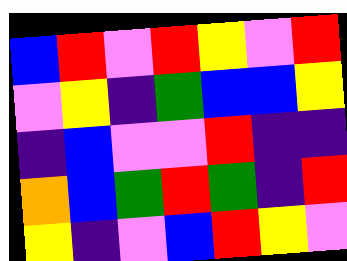[["blue", "red", "violet", "red", "yellow", "violet", "red"], ["violet", "yellow", "indigo", "green", "blue", "blue", "yellow"], ["indigo", "blue", "violet", "violet", "red", "indigo", "indigo"], ["orange", "blue", "green", "red", "green", "indigo", "red"], ["yellow", "indigo", "violet", "blue", "red", "yellow", "violet"]]